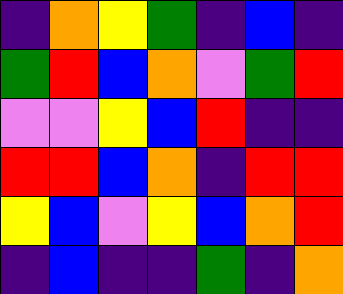[["indigo", "orange", "yellow", "green", "indigo", "blue", "indigo"], ["green", "red", "blue", "orange", "violet", "green", "red"], ["violet", "violet", "yellow", "blue", "red", "indigo", "indigo"], ["red", "red", "blue", "orange", "indigo", "red", "red"], ["yellow", "blue", "violet", "yellow", "blue", "orange", "red"], ["indigo", "blue", "indigo", "indigo", "green", "indigo", "orange"]]